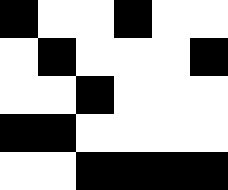[["black", "white", "white", "black", "white", "white"], ["white", "black", "white", "white", "white", "black"], ["white", "white", "black", "white", "white", "white"], ["black", "black", "white", "white", "white", "white"], ["white", "white", "black", "black", "black", "black"]]